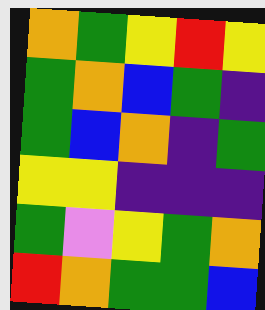[["orange", "green", "yellow", "red", "yellow"], ["green", "orange", "blue", "green", "indigo"], ["green", "blue", "orange", "indigo", "green"], ["yellow", "yellow", "indigo", "indigo", "indigo"], ["green", "violet", "yellow", "green", "orange"], ["red", "orange", "green", "green", "blue"]]